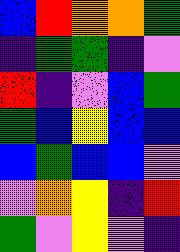[["blue", "red", "orange", "orange", "green"], ["indigo", "green", "green", "indigo", "violet"], ["red", "indigo", "violet", "blue", "green"], ["green", "blue", "yellow", "blue", "blue"], ["blue", "green", "blue", "blue", "violet"], ["violet", "orange", "yellow", "indigo", "red"], ["green", "violet", "yellow", "violet", "indigo"]]